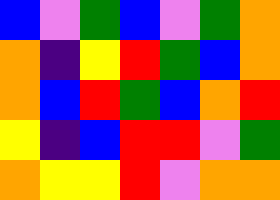[["blue", "violet", "green", "blue", "violet", "green", "orange"], ["orange", "indigo", "yellow", "red", "green", "blue", "orange"], ["orange", "blue", "red", "green", "blue", "orange", "red"], ["yellow", "indigo", "blue", "red", "red", "violet", "green"], ["orange", "yellow", "yellow", "red", "violet", "orange", "orange"]]